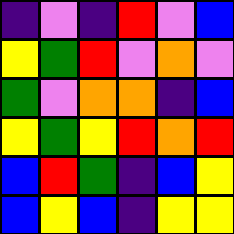[["indigo", "violet", "indigo", "red", "violet", "blue"], ["yellow", "green", "red", "violet", "orange", "violet"], ["green", "violet", "orange", "orange", "indigo", "blue"], ["yellow", "green", "yellow", "red", "orange", "red"], ["blue", "red", "green", "indigo", "blue", "yellow"], ["blue", "yellow", "blue", "indigo", "yellow", "yellow"]]